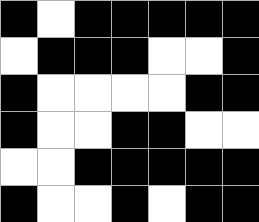[["black", "white", "black", "black", "black", "black", "black"], ["white", "black", "black", "black", "white", "white", "black"], ["black", "white", "white", "white", "white", "black", "black"], ["black", "white", "white", "black", "black", "white", "white"], ["white", "white", "black", "black", "black", "black", "black"], ["black", "white", "white", "black", "white", "black", "black"]]